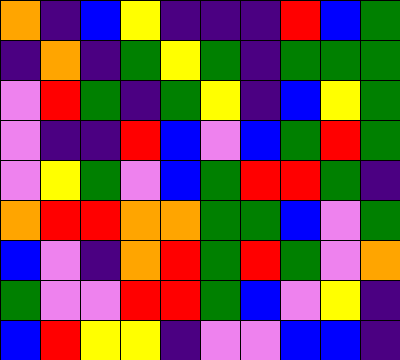[["orange", "indigo", "blue", "yellow", "indigo", "indigo", "indigo", "red", "blue", "green"], ["indigo", "orange", "indigo", "green", "yellow", "green", "indigo", "green", "green", "green"], ["violet", "red", "green", "indigo", "green", "yellow", "indigo", "blue", "yellow", "green"], ["violet", "indigo", "indigo", "red", "blue", "violet", "blue", "green", "red", "green"], ["violet", "yellow", "green", "violet", "blue", "green", "red", "red", "green", "indigo"], ["orange", "red", "red", "orange", "orange", "green", "green", "blue", "violet", "green"], ["blue", "violet", "indigo", "orange", "red", "green", "red", "green", "violet", "orange"], ["green", "violet", "violet", "red", "red", "green", "blue", "violet", "yellow", "indigo"], ["blue", "red", "yellow", "yellow", "indigo", "violet", "violet", "blue", "blue", "indigo"]]